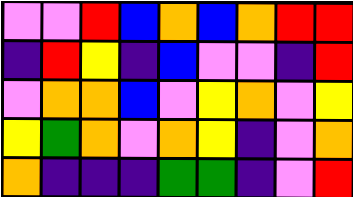[["violet", "violet", "red", "blue", "orange", "blue", "orange", "red", "red"], ["indigo", "red", "yellow", "indigo", "blue", "violet", "violet", "indigo", "red"], ["violet", "orange", "orange", "blue", "violet", "yellow", "orange", "violet", "yellow"], ["yellow", "green", "orange", "violet", "orange", "yellow", "indigo", "violet", "orange"], ["orange", "indigo", "indigo", "indigo", "green", "green", "indigo", "violet", "red"]]